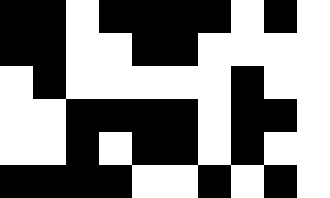[["black", "black", "white", "black", "black", "black", "black", "white", "black", "white"], ["black", "black", "white", "white", "black", "black", "white", "white", "white", "white"], ["white", "black", "white", "white", "white", "white", "white", "black", "white", "white"], ["white", "white", "black", "black", "black", "black", "white", "black", "black", "white"], ["white", "white", "black", "white", "black", "black", "white", "black", "white", "white"], ["black", "black", "black", "black", "white", "white", "black", "white", "black", "white"]]